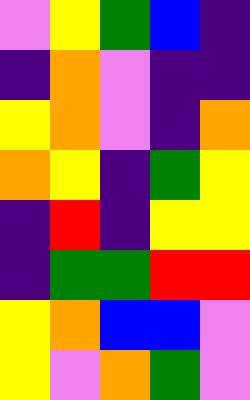[["violet", "yellow", "green", "blue", "indigo"], ["indigo", "orange", "violet", "indigo", "indigo"], ["yellow", "orange", "violet", "indigo", "orange"], ["orange", "yellow", "indigo", "green", "yellow"], ["indigo", "red", "indigo", "yellow", "yellow"], ["indigo", "green", "green", "red", "red"], ["yellow", "orange", "blue", "blue", "violet"], ["yellow", "violet", "orange", "green", "violet"]]